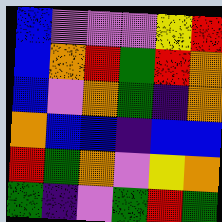[["blue", "violet", "violet", "violet", "yellow", "red"], ["blue", "orange", "red", "green", "red", "orange"], ["blue", "violet", "orange", "green", "indigo", "orange"], ["orange", "blue", "blue", "indigo", "blue", "blue"], ["red", "green", "orange", "violet", "yellow", "orange"], ["green", "indigo", "violet", "green", "red", "green"]]